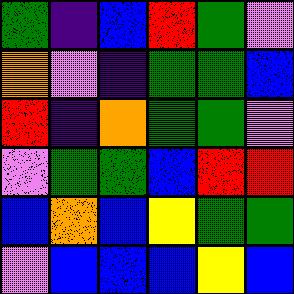[["green", "indigo", "blue", "red", "green", "violet"], ["orange", "violet", "indigo", "green", "green", "blue"], ["red", "indigo", "orange", "green", "green", "violet"], ["violet", "green", "green", "blue", "red", "red"], ["blue", "orange", "blue", "yellow", "green", "green"], ["violet", "blue", "blue", "blue", "yellow", "blue"]]